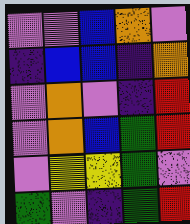[["violet", "violet", "blue", "orange", "violet"], ["indigo", "blue", "blue", "indigo", "orange"], ["violet", "orange", "violet", "indigo", "red"], ["violet", "orange", "blue", "green", "red"], ["violet", "yellow", "yellow", "green", "violet"], ["green", "violet", "indigo", "green", "red"]]